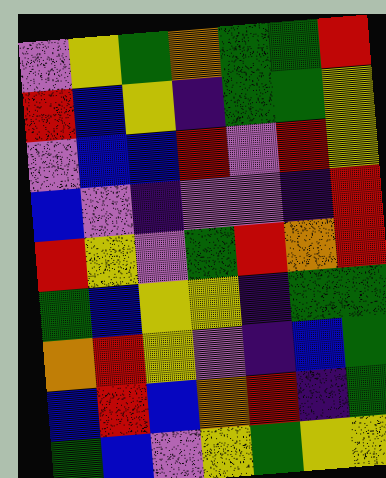[["violet", "yellow", "green", "orange", "green", "green", "red"], ["red", "blue", "yellow", "indigo", "green", "green", "yellow"], ["violet", "blue", "blue", "red", "violet", "red", "yellow"], ["blue", "violet", "indigo", "violet", "violet", "indigo", "red"], ["red", "yellow", "violet", "green", "red", "orange", "red"], ["green", "blue", "yellow", "yellow", "indigo", "green", "green"], ["orange", "red", "yellow", "violet", "indigo", "blue", "green"], ["blue", "red", "blue", "orange", "red", "indigo", "green"], ["green", "blue", "violet", "yellow", "green", "yellow", "yellow"]]